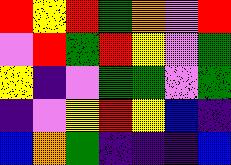[["red", "yellow", "red", "green", "orange", "violet", "red"], ["violet", "red", "green", "red", "yellow", "violet", "green"], ["yellow", "indigo", "violet", "green", "green", "violet", "green"], ["indigo", "violet", "yellow", "red", "yellow", "blue", "indigo"], ["blue", "orange", "green", "indigo", "indigo", "indigo", "blue"]]